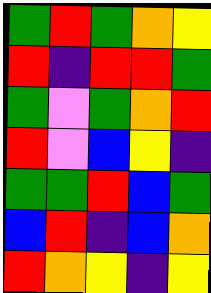[["green", "red", "green", "orange", "yellow"], ["red", "indigo", "red", "red", "green"], ["green", "violet", "green", "orange", "red"], ["red", "violet", "blue", "yellow", "indigo"], ["green", "green", "red", "blue", "green"], ["blue", "red", "indigo", "blue", "orange"], ["red", "orange", "yellow", "indigo", "yellow"]]